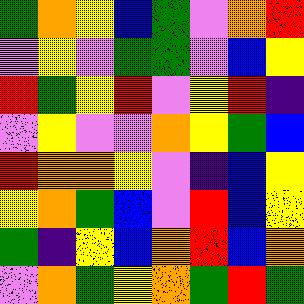[["green", "orange", "yellow", "blue", "green", "violet", "orange", "red"], ["violet", "yellow", "violet", "green", "green", "violet", "blue", "yellow"], ["red", "green", "yellow", "red", "violet", "yellow", "red", "indigo"], ["violet", "yellow", "violet", "violet", "orange", "yellow", "green", "blue"], ["red", "orange", "orange", "yellow", "violet", "indigo", "blue", "yellow"], ["yellow", "orange", "green", "blue", "violet", "red", "blue", "yellow"], ["green", "indigo", "yellow", "blue", "orange", "red", "blue", "orange"], ["violet", "orange", "green", "yellow", "orange", "green", "red", "green"]]